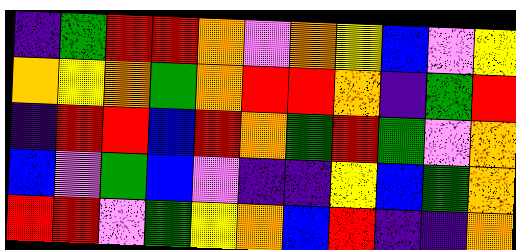[["indigo", "green", "red", "red", "orange", "violet", "orange", "yellow", "blue", "violet", "yellow"], ["orange", "yellow", "orange", "green", "orange", "red", "red", "orange", "indigo", "green", "red"], ["indigo", "red", "red", "blue", "red", "orange", "green", "red", "green", "violet", "orange"], ["blue", "violet", "green", "blue", "violet", "indigo", "indigo", "yellow", "blue", "green", "orange"], ["red", "red", "violet", "green", "yellow", "orange", "blue", "red", "indigo", "indigo", "orange"]]